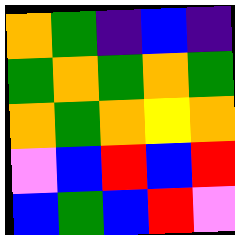[["orange", "green", "indigo", "blue", "indigo"], ["green", "orange", "green", "orange", "green"], ["orange", "green", "orange", "yellow", "orange"], ["violet", "blue", "red", "blue", "red"], ["blue", "green", "blue", "red", "violet"]]